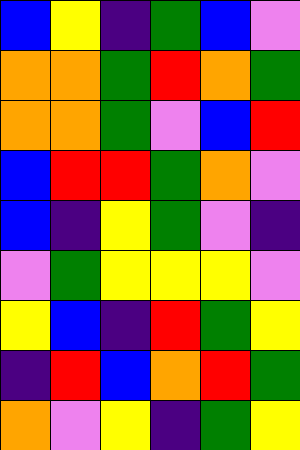[["blue", "yellow", "indigo", "green", "blue", "violet"], ["orange", "orange", "green", "red", "orange", "green"], ["orange", "orange", "green", "violet", "blue", "red"], ["blue", "red", "red", "green", "orange", "violet"], ["blue", "indigo", "yellow", "green", "violet", "indigo"], ["violet", "green", "yellow", "yellow", "yellow", "violet"], ["yellow", "blue", "indigo", "red", "green", "yellow"], ["indigo", "red", "blue", "orange", "red", "green"], ["orange", "violet", "yellow", "indigo", "green", "yellow"]]